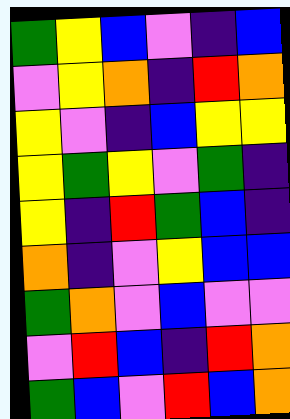[["green", "yellow", "blue", "violet", "indigo", "blue"], ["violet", "yellow", "orange", "indigo", "red", "orange"], ["yellow", "violet", "indigo", "blue", "yellow", "yellow"], ["yellow", "green", "yellow", "violet", "green", "indigo"], ["yellow", "indigo", "red", "green", "blue", "indigo"], ["orange", "indigo", "violet", "yellow", "blue", "blue"], ["green", "orange", "violet", "blue", "violet", "violet"], ["violet", "red", "blue", "indigo", "red", "orange"], ["green", "blue", "violet", "red", "blue", "orange"]]